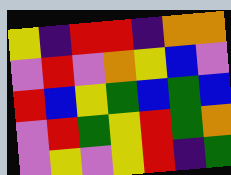[["yellow", "indigo", "red", "red", "indigo", "orange", "orange"], ["violet", "red", "violet", "orange", "yellow", "blue", "violet"], ["red", "blue", "yellow", "green", "blue", "green", "blue"], ["violet", "red", "green", "yellow", "red", "green", "orange"], ["violet", "yellow", "violet", "yellow", "red", "indigo", "green"]]